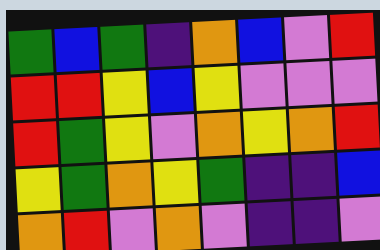[["green", "blue", "green", "indigo", "orange", "blue", "violet", "red"], ["red", "red", "yellow", "blue", "yellow", "violet", "violet", "violet"], ["red", "green", "yellow", "violet", "orange", "yellow", "orange", "red"], ["yellow", "green", "orange", "yellow", "green", "indigo", "indigo", "blue"], ["orange", "red", "violet", "orange", "violet", "indigo", "indigo", "violet"]]